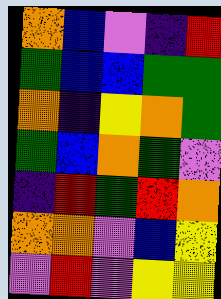[["orange", "blue", "violet", "indigo", "red"], ["green", "blue", "blue", "green", "green"], ["orange", "indigo", "yellow", "orange", "green"], ["green", "blue", "orange", "green", "violet"], ["indigo", "red", "green", "red", "orange"], ["orange", "orange", "violet", "blue", "yellow"], ["violet", "red", "violet", "yellow", "yellow"]]